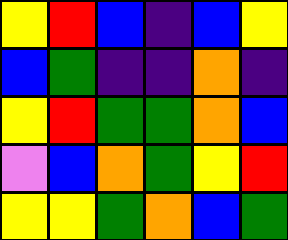[["yellow", "red", "blue", "indigo", "blue", "yellow"], ["blue", "green", "indigo", "indigo", "orange", "indigo"], ["yellow", "red", "green", "green", "orange", "blue"], ["violet", "blue", "orange", "green", "yellow", "red"], ["yellow", "yellow", "green", "orange", "blue", "green"]]